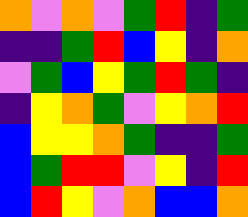[["orange", "violet", "orange", "violet", "green", "red", "indigo", "green"], ["indigo", "indigo", "green", "red", "blue", "yellow", "indigo", "orange"], ["violet", "green", "blue", "yellow", "green", "red", "green", "indigo"], ["indigo", "yellow", "orange", "green", "violet", "yellow", "orange", "red"], ["blue", "yellow", "yellow", "orange", "green", "indigo", "indigo", "green"], ["blue", "green", "red", "red", "violet", "yellow", "indigo", "red"], ["blue", "red", "yellow", "violet", "orange", "blue", "blue", "orange"]]